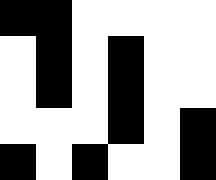[["black", "black", "white", "white", "white", "white"], ["white", "black", "white", "black", "white", "white"], ["white", "black", "white", "black", "white", "white"], ["white", "white", "white", "black", "white", "black"], ["black", "white", "black", "white", "white", "black"]]